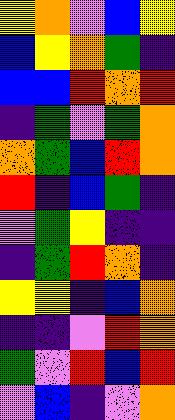[["yellow", "orange", "violet", "blue", "yellow"], ["blue", "yellow", "orange", "green", "indigo"], ["blue", "blue", "red", "orange", "red"], ["indigo", "green", "violet", "green", "orange"], ["orange", "green", "blue", "red", "orange"], ["red", "indigo", "blue", "green", "indigo"], ["violet", "green", "yellow", "indigo", "indigo"], ["indigo", "green", "red", "orange", "indigo"], ["yellow", "yellow", "indigo", "blue", "orange"], ["indigo", "indigo", "violet", "red", "orange"], ["green", "violet", "red", "blue", "red"], ["violet", "blue", "indigo", "violet", "orange"]]